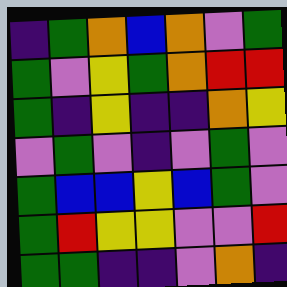[["indigo", "green", "orange", "blue", "orange", "violet", "green"], ["green", "violet", "yellow", "green", "orange", "red", "red"], ["green", "indigo", "yellow", "indigo", "indigo", "orange", "yellow"], ["violet", "green", "violet", "indigo", "violet", "green", "violet"], ["green", "blue", "blue", "yellow", "blue", "green", "violet"], ["green", "red", "yellow", "yellow", "violet", "violet", "red"], ["green", "green", "indigo", "indigo", "violet", "orange", "indigo"]]